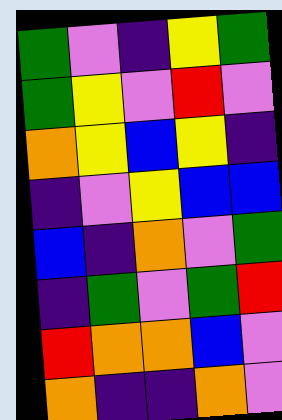[["green", "violet", "indigo", "yellow", "green"], ["green", "yellow", "violet", "red", "violet"], ["orange", "yellow", "blue", "yellow", "indigo"], ["indigo", "violet", "yellow", "blue", "blue"], ["blue", "indigo", "orange", "violet", "green"], ["indigo", "green", "violet", "green", "red"], ["red", "orange", "orange", "blue", "violet"], ["orange", "indigo", "indigo", "orange", "violet"]]